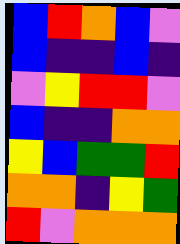[["blue", "red", "orange", "blue", "violet"], ["blue", "indigo", "indigo", "blue", "indigo"], ["violet", "yellow", "red", "red", "violet"], ["blue", "indigo", "indigo", "orange", "orange"], ["yellow", "blue", "green", "green", "red"], ["orange", "orange", "indigo", "yellow", "green"], ["red", "violet", "orange", "orange", "orange"]]